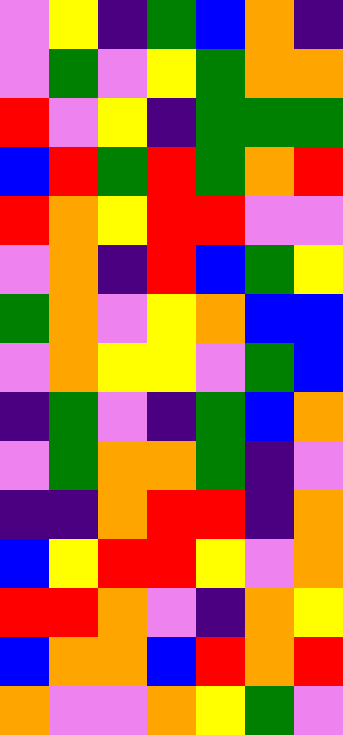[["violet", "yellow", "indigo", "green", "blue", "orange", "indigo"], ["violet", "green", "violet", "yellow", "green", "orange", "orange"], ["red", "violet", "yellow", "indigo", "green", "green", "green"], ["blue", "red", "green", "red", "green", "orange", "red"], ["red", "orange", "yellow", "red", "red", "violet", "violet"], ["violet", "orange", "indigo", "red", "blue", "green", "yellow"], ["green", "orange", "violet", "yellow", "orange", "blue", "blue"], ["violet", "orange", "yellow", "yellow", "violet", "green", "blue"], ["indigo", "green", "violet", "indigo", "green", "blue", "orange"], ["violet", "green", "orange", "orange", "green", "indigo", "violet"], ["indigo", "indigo", "orange", "red", "red", "indigo", "orange"], ["blue", "yellow", "red", "red", "yellow", "violet", "orange"], ["red", "red", "orange", "violet", "indigo", "orange", "yellow"], ["blue", "orange", "orange", "blue", "red", "orange", "red"], ["orange", "violet", "violet", "orange", "yellow", "green", "violet"]]